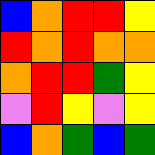[["blue", "orange", "red", "red", "yellow"], ["red", "orange", "red", "orange", "orange"], ["orange", "red", "red", "green", "yellow"], ["violet", "red", "yellow", "violet", "yellow"], ["blue", "orange", "green", "blue", "green"]]